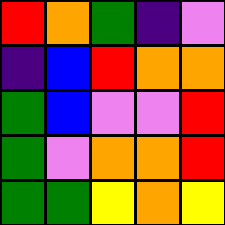[["red", "orange", "green", "indigo", "violet"], ["indigo", "blue", "red", "orange", "orange"], ["green", "blue", "violet", "violet", "red"], ["green", "violet", "orange", "orange", "red"], ["green", "green", "yellow", "orange", "yellow"]]